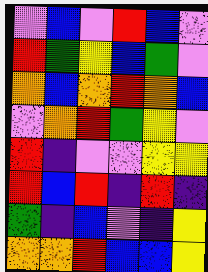[["violet", "blue", "violet", "red", "blue", "violet"], ["red", "green", "yellow", "blue", "green", "violet"], ["orange", "blue", "orange", "red", "orange", "blue"], ["violet", "orange", "red", "green", "yellow", "violet"], ["red", "indigo", "violet", "violet", "yellow", "yellow"], ["red", "blue", "red", "indigo", "red", "indigo"], ["green", "indigo", "blue", "violet", "indigo", "yellow"], ["orange", "orange", "red", "blue", "blue", "yellow"]]